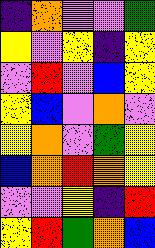[["indigo", "orange", "violet", "violet", "green"], ["yellow", "violet", "yellow", "indigo", "yellow"], ["violet", "red", "violet", "blue", "yellow"], ["yellow", "blue", "violet", "orange", "violet"], ["yellow", "orange", "violet", "green", "yellow"], ["blue", "orange", "red", "orange", "yellow"], ["violet", "violet", "yellow", "indigo", "red"], ["yellow", "red", "green", "orange", "blue"]]